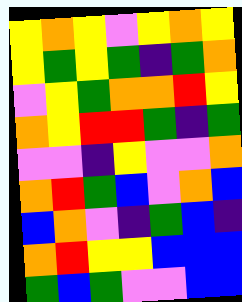[["yellow", "orange", "yellow", "violet", "yellow", "orange", "yellow"], ["yellow", "green", "yellow", "green", "indigo", "green", "orange"], ["violet", "yellow", "green", "orange", "orange", "red", "yellow"], ["orange", "yellow", "red", "red", "green", "indigo", "green"], ["violet", "violet", "indigo", "yellow", "violet", "violet", "orange"], ["orange", "red", "green", "blue", "violet", "orange", "blue"], ["blue", "orange", "violet", "indigo", "green", "blue", "indigo"], ["orange", "red", "yellow", "yellow", "blue", "blue", "blue"], ["green", "blue", "green", "violet", "violet", "blue", "blue"]]